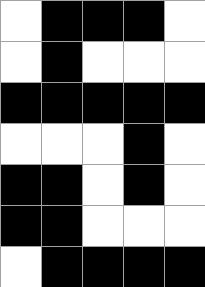[["white", "black", "black", "black", "white"], ["white", "black", "white", "white", "white"], ["black", "black", "black", "black", "black"], ["white", "white", "white", "black", "white"], ["black", "black", "white", "black", "white"], ["black", "black", "white", "white", "white"], ["white", "black", "black", "black", "black"]]